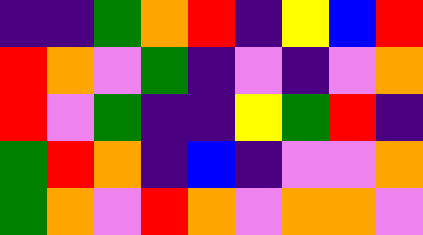[["indigo", "indigo", "green", "orange", "red", "indigo", "yellow", "blue", "red"], ["red", "orange", "violet", "green", "indigo", "violet", "indigo", "violet", "orange"], ["red", "violet", "green", "indigo", "indigo", "yellow", "green", "red", "indigo"], ["green", "red", "orange", "indigo", "blue", "indigo", "violet", "violet", "orange"], ["green", "orange", "violet", "red", "orange", "violet", "orange", "orange", "violet"]]